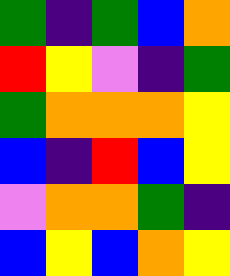[["green", "indigo", "green", "blue", "orange"], ["red", "yellow", "violet", "indigo", "green"], ["green", "orange", "orange", "orange", "yellow"], ["blue", "indigo", "red", "blue", "yellow"], ["violet", "orange", "orange", "green", "indigo"], ["blue", "yellow", "blue", "orange", "yellow"]]